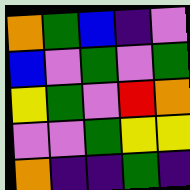[["orange", "green", "blue", "indigo", "violet"], ["blue", "violet", "green", "violet", "green"], ["yellow", "green", "violet", "red", "orange"], ["violet", "violet", "green", "yellow", "yellow"], ["orange", "indigo", "indigo", "green", "indigo"]]